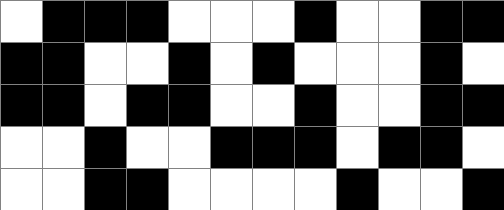[["white", "black", "black", "black", "white", "white", "white", "black", "white", "white", "black", "black"], ["black", "black", "white", "white", "black", "white", "black", "white", "white", "white", "black", "white"], ["black", "black", "white", "black", "black", "white", "white", "black", "white", "white", "black", "black"], ["white", "white", "black", "white", "white", "black", "black", "black", "white", "black", "black", "white"], ["white", "white", "black", "black", "white", "white", "white", "white", "black", "white", "white", "black"]]